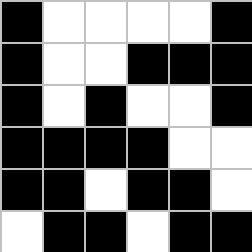[["black", "white", "white", "white", "white", "black"], ["black", "white", "white", "black", "black", "black"], ["black", "white", "black", "white", "white", "black"], ["black", "black", "black", "black", "white", "white"], ["black", "black", "white", "black", "black", "white"], ["white", "black", "black", "white", "black", "black"]]